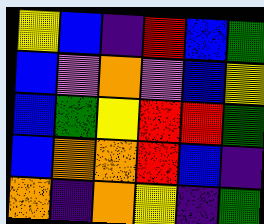[["yellow", "blue", "indigo", "red", "blue", "green"], ["blue", "violet", "orange", "violet", "blue", "yellow"], ["blue", "green", "yellow", "red", "red", "green"], ["blue", "orange", "orange", "red", "blue", "indigo"], ["orange", "indigo", "orange", "yellow", "indigo", "green"]]